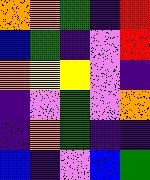[["orange", "orange", "green", "indigo", "red"], ["blue", "green", "indigo", "violet", "red"], ["orange", "yellow", "yellow", "violet", "indigo"], ["indigo", "violet", "green", "violet", "orange"], ["indigo", "orange", "green", "indigo", "indigo"], ["blue", "indigo", "violet", "blue", "green"]]